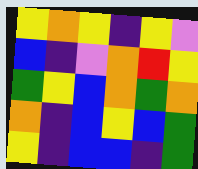[["yellow", "orange", "yellow", "indigo", "yellow", "violet"], ["blue", "indigo", "violet", "orange", "red", "yellow"], ["green", "yellow", "blue", "orange", "green", "orange"], ["orange", "indigo", "blue", "yellow", "blue", "green"], ["yellow", "indigo", "blue", "blue", "indigo", "green"]]